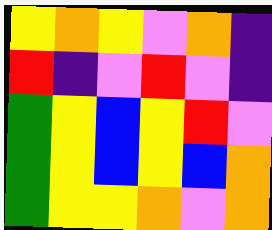[["yellow", "orange", "yellow", "violet", "orange", "indigo"], ["red", "indigo", "violet", "red", "violet", "indigo"], ["green", "yellow", "blue", "yellow", "red", "violet"], ["green", "yellow", "blue", "yellow", "blue", "orange"], ["green", "yellow", "yellow", "orange", "violet", "orange"]]